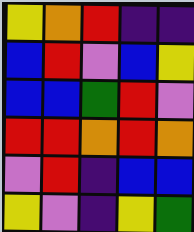[["yellow", "orange", "red", "indigo", "indigo"], ["blue", "red", "violet", "blue", "yellow"], ["blue", "blue", "green", "red", "violet"], ["red", "red", "orange", "red", "orange"], ["violet", "red", "indigo", "blue", "blue"], ["yellow", "violet", "indigo", "yellow", "green"]]